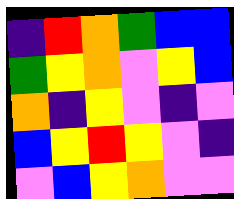[["indigo", "red", "orange", "green", "blue", "blue"], ["green", "yellow", "orange", "violet", "yellow", "blue"], ["orange", "indigo", "yellow", "violet", "indigo", "violet"], ["blue", "yellow", "red", "yellow", "violet", "indigo"], ["violet", "blue", "yellow", "orange", "violet", "violet"]]